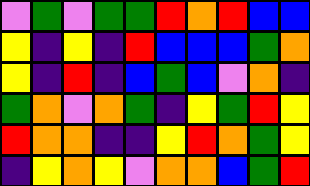[["violet", "green", "violet", "green", "green", "red", "orange", "red", "blue", "blue"], ["yellow", "indigo", "yellow", "indigo", "red", "blue", "blue", "blue", "green", "orange"], ["yellow", "indigo", "red", "indigo", "blue", "green", "blue", "violet", "orange", "indigo"], ["green", "orange", "violet", "orange", "green", "indigo", "yellow", "green", "red", "yellow"], ["red", "orange", "orange", "indigo", "indigo", "yellow", "red", "orange", "green", "yellow"], ["indigo", "yellow", "orange", "yellow", "violet", "orange", "orange", "blue", "green", "red"]]